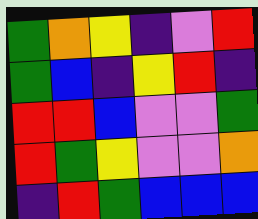[["green", "orange", "yellow", "indigo", "violet", "red"], ["green", "blue", "indigo", "yellow", "red", "indigo"], ["red", "red", "blue", "violet", "violet", "green"], ["red", "green", "yellow", "violet", "violet", "orange"], ["indigo", "red", "green", "blue", "blue", "blue"]]